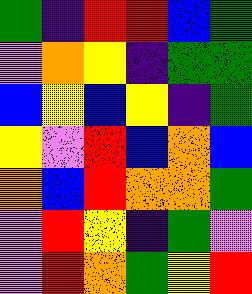[["green", "indigo", "red", "red", "blue", "green"], ["violet", "orange", "yellow", "indigo", "green", "green"], ["blue", "yellow", "blue", "yellow", "indigo", "green"], ["yellow", "violet", "red", "blue", "orange", "blue"], ["orange", "blue", "red", "orange", "orange", "green"], ["violet", "red", "yellow", "indigo", "green", "violet"], ["violet", "red", "orange", "green", "yellow", "red"]]